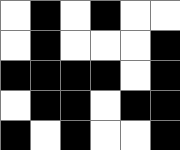[["white", "black", "white", "black", "white", "white"], ["white", "black", "white", "white", "white", "black"], ["black", "black", "black", "black", "white", "black"], ["white", "black", "black", "white", "black", "black"], ["black", "white", "black", "white", "white", "black"]]